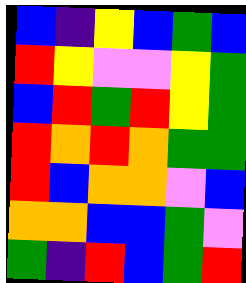[["blue", "indigo", "yellow", "blue", "green", "blue"], ["red", "yellow", "violet", "violet", "yellow", "green"], ["blue", "red", "green", "red", "yellow", "green"], ["red", "orange", "red", "orange", "green", "green"], ["red", "blue", "orange", "orange", "violet", "blue"], ["orange", "orange", "blue", "blue", "green", "violet"], ["green", "indigo", "red", "blue", "green", "red"]]